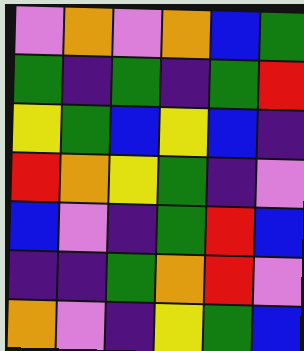[["violet", "orange", "violet", "orange", "blue", "green"], ["green", "indigo", "green", "indigo", "green", "red"], ["yellow", "green", "blue", "yellow", "blue", "indigo"], ["red", "orange", "yellow", "green", "indigo", "violet"], ["blue", "violet", "indigo", "green", "red", "blue"], ["indigo", "indigo", "green", "orange", "red", "violet"], ["orange", "violet", "indigo", "yellow", "green", "blue"]]